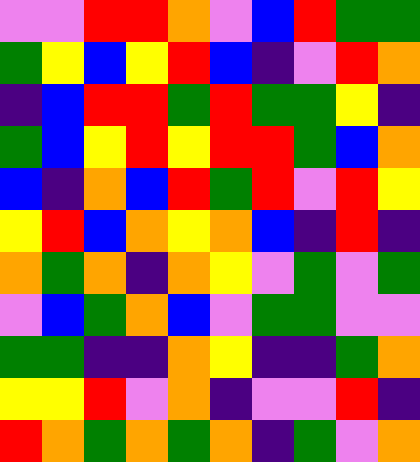[["violet", "violet", "red", "red", "orange", "violet", "blue", "red", "green", "green"], ["green", "yellow", "blue", "yellow", "red", "blue", "indigo", "violet", "red", "orange"], ["indigo", "blue", "red", "red", "green", "red", "green", "green", "yellow", "indigo"], ["green", "blue", "yellow", "red", "yellow", "red", "red", "green", "blue", "orange"], ["blue", "indigo", "orange", "blue", "red", "green", "red", "violet", "red", "yellow"], ["yellow", "red", "blue", "orange", "yellow", "orange", "blue", "indigo", "red", "indigo"], ["orange", "green", "orange", "indigo", "orange", "yellow", "violet", "green", "violet", "green"], ["violet", "blue", "green", "orange", "blue", "violet", "green", "green", "violet", "violet"], ["green", "green", "indigo", "indigo", "orange", "yellow", "indigo", "indigo", "green", "orange"], ["yellow", "yellow", "red", "violet", "orange", "indigo", "violet", "violet", "red", "indigo"], ["red", "orange", "green", "orange", "green", "orange", "indigo", "green", "violet", "orange"]]